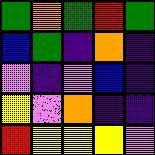[["green", "orange", "green", "red", "green"], ["blue", "green", "indigo", "orange", "indigo"], ["violet", "indigo", "violet", "blue", "indigo"], ["yellow", "violet", "orange", "indigo", "indigo"], ["red", "yellow", "yellow", "yellow", "violet"]]